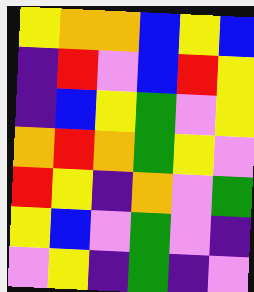[["yellow", "orange", "orange", "blue", "yellow", "blue"], ["indigo", "red", "violet", "blue", "red", "yellow"], ["indigo", "blue", "yellow", "green", "violet", "yellow"], ["orange", "red", "orange", "green", "yellow", "violet"], ["red", "yellow", "indigo", "orange", "violet", "green"], ["yellow", "blue", "violet", "green", "violet", "indigo"], ["violet", "yellow", "indigo", "green", "indigo", "violet"]]